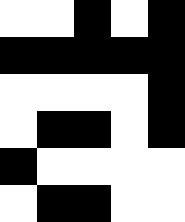[["white", "white", "black", "white", "black"], ["black", "black", "black", "black", "black"], ["white", "white", "white", "white", "black"], ["white", "black", "black", "white", "black"], ["black", "white", "white", "white", "white"], ["white", "black", "black", "white", "white"]]